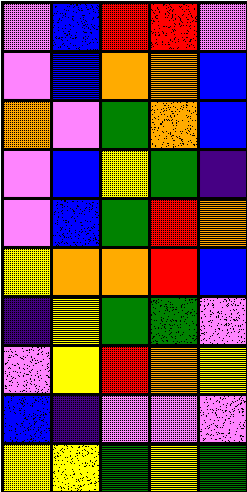[["violet", "blue", "red", "red", "violet"], ["violet", "blue", "orange", "orange", "blue"], ["orange", "violet", "green", "orange", "blue"], ["violet", "blue", "yellow", "green", "indigo"], ["violet", "blue", "green", "red", "orange"], ["yellow", "orange", "orange", "red", "blue"], ["indigo", "yellow", "green", "green", "violet"], ["violet", "yellow", "red", "orange", "yellow"], ["blue", "indigo", "violet", "violet", "violet"], ["yellow", "yellow", "green", "yellow", "green"]]